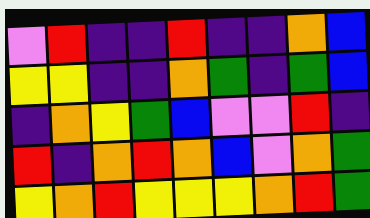[["violet", "red", "indigo", "indigo", "red", "indigo", "indigo", "orange", "blue"], ["yellow", "yellow", "indigo", "indigo", "orange", "green", "indigo", "green", "blue"], ["indigo", "orange", "yellow", "green", "blue", "violet", "violet", "red", "indigo"], ["red", "indigo", "orange", "red", "orange", "blue", "violet", "orange", "green"], ["yellow", "orange", "red", "yellow", "yellow", "yellow", "orange", "red", "green"]]